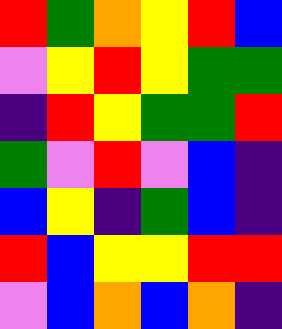[["red", "green", "orange", "yellow", "red", "blue"], ["violet", "yellow", "red", "yellow", "green", "green"], ["indigo", "red", "yellow", "green", "green", "red"], ["green", "violet", "red", "violet", "blue", "indigo"], ["blue", "yellow", "indigo", "green", "blue", "indigo"], ["red", "blue", "yellow", "yellow", "red", "red"], ["violet", "blue", "orange", "blue", "orange", "indigo"]]